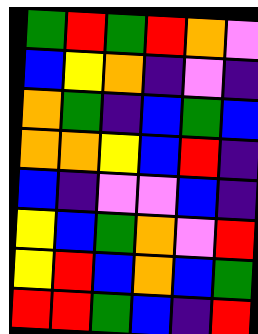[["green", "red", "green", "red", "orange", "violet"], ["blue", "yellow", "orange", "indigo", "violet", "indigo"], ["orange", "green", "indigo", "blue", "green", "blue"], ["orange", "orange", "yellow", "blue", "red", "indigo"], ["blue", "indigo", "violet", "violet", "blue", "indigo"], ["yellow", "blue", "green", "orange", "violet", "red"], ["yellow", "red", "blue", "orange", "blue", "green"], ["red", "red", "green", "blue", "indigo", "red"]]